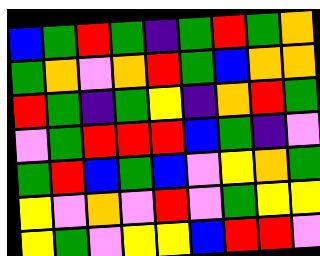[["blue", "green", "red", "green", "indigo", "green", "red", "green", "orange"], ["green", "orange", "violet", "orange", "red", "green", "blue", "orange", "orange"], ["red", "green", "indigo", "green", "yellow", "indigo", "orange", "red", "green"], ["violet", "green", "red", "red", "red", "blue", "green", "indigo", "violet"], ["green", "red", "blue", "green", "blue", "violet", "yellow", "orange", "green"], ["yellow", "violet", "orange", "violet", "red", "violet", "green", "yellow", "yellow"], ["yellow", "green", "violet", "yellow", "yellow", "blue", "red", "red", "violet"]]